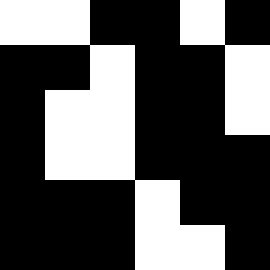[["white", "white", "black", "black", "white", "black"], ["black", "black", "white", "black", "black", "white"], ["black", "white", "white", "black", "black", "white"], ["black", "white", "white", "black", "black", "black"], ["black", "black", "black", "white", "black", "black"], ["black", "black", "black", "white", "white", "black"]]